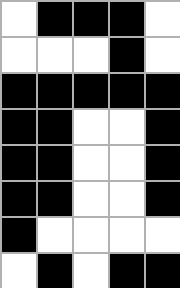[["white", "black", "black", "black", "white"], ["white", "white", "white", "black", "white"], ["black", "black", "black", "black", "black"], ["black", "black", "white", "white", "black"], ["black", "black", "white", "white", "black"], ["black", "black", "white", "white", "black"], ["black", "white", "white", "white", "white"], ["white", "black", "white", "black", "black"]]